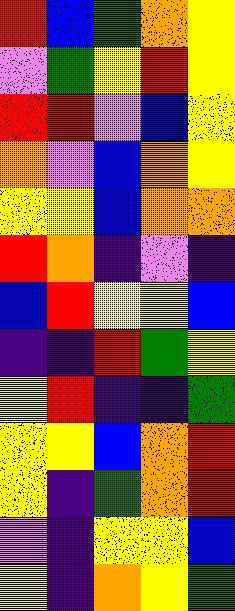[["red", "blue", "green", "orange", "yellow"], ["violet", "green", "yellow", "red", "yellow"], ["red", "red", "violet", "blue", "yellow"], ["orange", "violet", "blue", "orange", "yellow"], ["yellow", "yellow", "blue", "orange", "orange"], ["red", "orange", "indigo", "violet", "indigo"], ["blue", "red", "yellow", "yellow", "blue"], ["indigo", "indigo", "red", "green", "yellow"], ["yellow", "red", "indigo", "indigo", "green"], ["yellow", "yellow", "blue", "orange", "red"], ["yellow", "indigo", "green", "orange", "red"], ["violet", "indigo", "yellow", "yellow", "blue"], ["yellow", "indigo", "orange", "yellow", "green"]]